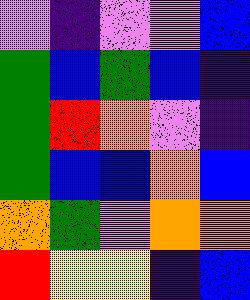[["violet", "indigo", "violet", "violet", "blue"], ["green", "blue", "green", "blue", "indigo"], ["green", "red", "orange", "violet", "indigo"], ["green", "blue", "blue", "orange", "blue"], ["orange", "green", "violet", "orange", "orange"], ["red", "yellow", "yellow", "indigo", "blue"]]